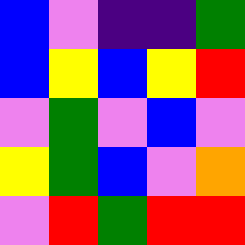[["blue", "violet", "indigo", "indigo", "green"], ["blue", "yellow", "blue", "yellow", "red"], ["violet", "green", "violet", "blue", "violet"], ["yellow", "green", "blue", "violet", "orange"], ["violet", "red", "green", "red", "red"]]